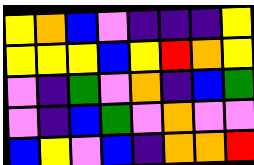[["yellow", "orange", "blue", "violet", "indigo", "indigo", "indigo", "yellow"], ["yellow", "yellow", "yellow", "blue", "yellow", "red", "orange", "yellow"], ["violet", "indigo", "green", "violet", "orange", "indigo", "blue", "green"], ["violet", "indigo", "blue", "green", "violet", "orange", "violet", "violet"], ["blue", "yellow", "violet", "blue", "indigo", "orange", "orange", "red"]]